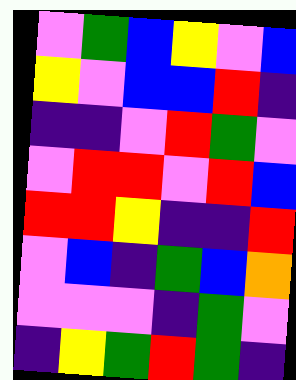[["violet", "green", "blue", "yellow", "violet", "blue"], ["yellow", "violet", "blue", "blue", "red", "indigo"], ["indigo", "indigo", "violet", "red", "green", "violet"], ["violet", "red", "red", "violet", "red", "blue"], ["red", "red", "yellow", "indigo", "indigo", "red"], ["violet", "blue", "indigo", "green", "blue", "orange"], ["violet", "violet", "violet", "indigo", "green", "violet"], ["indigo", "yellow", "green", "red", "green", "indigo"]]